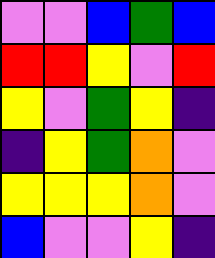[["violet", "violet", "blue", "green", "blue"], ["red", "red", "yellow", "violet", "red"], ["yellow", "violet", "green", "yellow", "indigo"], ["indigo", "yellow", "green", "orange", "violet"], ["yellow", "yellow", "yellow", "orange", "violet"], ["blue", "violet", "violet", "yellow", "indigo"]]